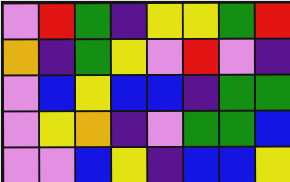[["violet", "red", "green", "indigo", "yellow", "yellow", "green", "red"], ["orange", "indigo", "green", "yellow", "violet", "red", "violet", "indigo"], ["violet", "blue", "yellow", "blue", "blue", "indigo", "green", "green"], ["violet", "yellow", "orange", "indigo", "violet", "green", "green", "blue"], ["violet", "violet", "blue", "yellow", "indigo", "blue", "blue", "yellow"]]